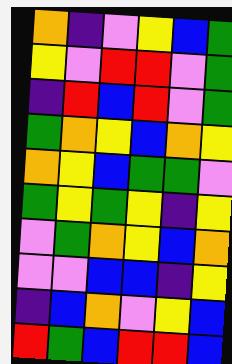[["orange", "indigo", "violet", "yellow", "blue", "green"], ["yellow", "violet", "red", "red", "violet", "green"], ["indigo", "red", "blue", "red", "violet", "green"], ["green", "orange", "yellow", "blue", "orange", "yellow"], ["orange", "yellow", "blue", "green", "green", "violet"], ["green", "yellow", "green", "yellow", "indigo", "yellow"], ["violet", "green", "orange", "yellow", "blue", "orange"], ["violet", "violet", "blue", "blue", "indigo", "yellow"], ["indigo", "blue", "orange", "violet", "yellow", "blue"], ["red", "green", "blue", "red", "red", "blue"]]